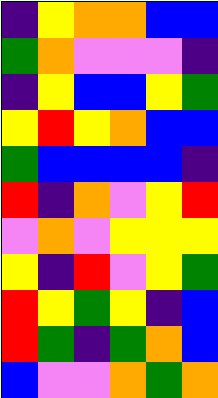[["indigo", "yellow", "orange", "orange", "blue", "blue"], ["green", "orange", "violet", "violet", "violet", "indigo"], ["indigo", "yellow", "blue", "blue", "yellow", "green"], ["yellow", "red", "yellow", "orange", "blue", "blue"], ["green", "blue", "blue", "blue", "blue", "indigo"], ["red", "indigo", "orange", "violet", "yellow", "red"], ["violet", "orange", "violet", "yellow", "yellow", "yellow"], ["yellow", "indigo", "red", "violet", "yellow", "green"], ["red", "yellow", "green", "yellow", "indigo", "blue"], ["red", "green", "indigo", "green", "orange", "blue"], ["blue", "violet", "violet", "orange", "green", "orange"]]